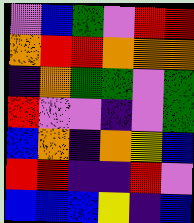[["violet", "blue", "green", "violet", "red", "red"], ["orange", "red", "red", "orange", "orange", "orange"], ["indigo", "orange", "green", "green", "violet", "green"], ["red", "violet", "violet", "indigo", "violet", "green"], ["blue", "orange", "indigo", "orange", "yellow", "blue"], ["red", "red", "indigo", "indigo", "red", "violet"], ["blue", "blue", "blue", "yellow", "indigo", "blue"]]